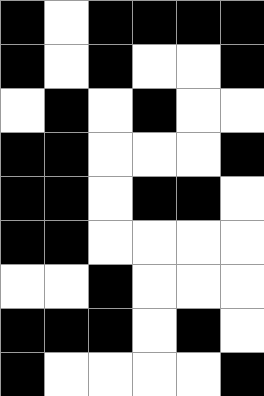[["black", "white", "black", "black", "black", "black"], ["black", "white", "black", "white", "white", "black"], ["white", "black", "white", "black", "white", "white"], ["black", "black", "white", "white", "white", "black"], ["black", "black", "white", "black", "black", "white"], ["black", "black", "white", "white", "white", "white"], ["white", "white", "black", "white", "white", "white"], ["black", "black", "black", "white", "black", "white"], ["black", "white", "white", "white", "white", "black"]]